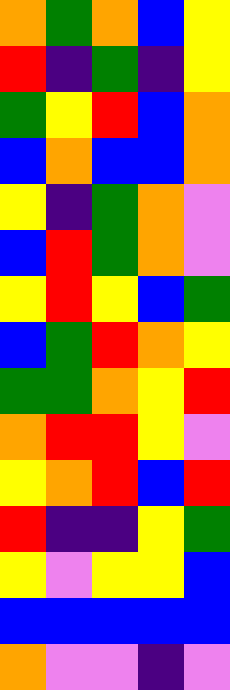[["orange", "green", "orange", "blue", "yellow"], ["red", "indigo", "green", "indigo", "yellow"], ["green", "yellow", "red", "blue", "orange"], ["blue", "orange", "blue", "blue", "orange"], ["yellow", "indigo", "green", "orange", "violet"], ["blue", "red", "green", "orange", "violet"], ["yellow", "red", "yellow", "blue", "green"], ["blue", "green", "red", "orange", "yellow"], ["green", "green", "orange", "yellow", "red"], ["orange", "red", "red", "yellow", "violet"], ["yellow", "orange", "red", "blue", "red"], ["red", "indigo", "indigo", "yellow", "green"], ["yellow", "violet", "yellow", "yellow", "blue"], ["blue", "blue", "blue", "blue", "blue"], ["orange", "violet", "violet", "indigo", "violet"]]